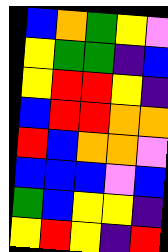[["blue", "orange", "green", "yellow", "violet"], ["yellow", "green", "green", "indigo", "blue"], ["yellow", "red", "red", "yellow", "indigo"], ["blue", "red", "red", "orange", "orange"], ["red", "blue", "orange", "orange", "violet"], ["blue", "blue", "blue", "violet", "blue"], ["green", "blue", "yellow", "yellow", "indigo"], ["yellow", "red", "yellow", "indigo", "red"]]